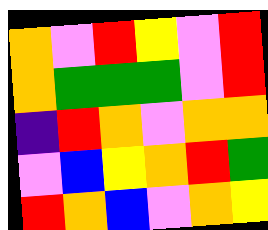[["orange", "violet", "red", "yellow", "violet", "red"], ["orange", "green", "green", "green", "violet", "red"], ["indigo", "red", "orange", "violet", "orange", "orange"], ["violet", "blue", "yellow", "orange", "red", "green"], ["red", "orange", "blue", "violet", "orange", "yellow"]]